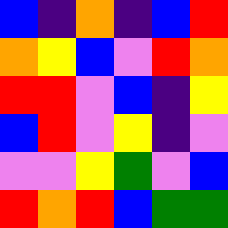[["blue", "indigo", "orange", "indigo", "blue", "red"], ["orange", "yellow", "blue", "violet", "red", "orange"], ["red", "red", "violet", "blue", "indigo", "yellow"], ["blue", "red", "violet", "yellow", "indigo", "violet"], ["violet", "violet", "yellow", "green", "violet", "blue"], ["red", "orange", "red", "blue", "green", "green"]]